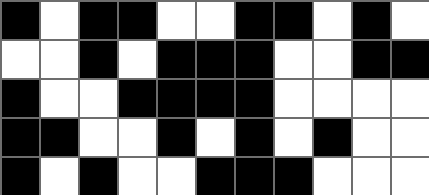[["black", "white", "black", "black", "white", "white", "black", "black", "white", "black", "white"], ["white", "white", "black", "white", "black", "black", "black", "white", "white", "black", "black"], ["black", "white", "white", "black", "black", "black", "black", "white", "white", "white", "white"], ["black", "black", "white", "white", "black", "white", "black", "white", "black", "white", "white"], ["black", "white", "black", "white", "white", "black", "black", "black", "white", "white", "white"]]